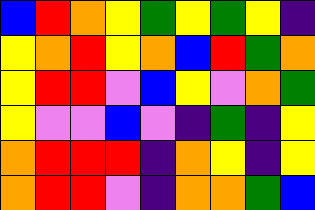[["blue", "red", "orange", "yellow", "green", "yellow", "green", "yellow", "indigo"], ["yellow", "orange", "red", "yellow", "orange", "blue", "red", "green", "orange"], ["yellow", "red", "red", "violet", "blue", "yellow", "violet", "orange", "green"], ["yellow", "violet", "violet", "blue", "violet", "indigo", "green", "indigo", "yellow"], ["orange", "red", "red", "red", "indigo", "orange", "yellow", "indigo", "yellow"], ["orange", "red", "red", "violet", "indigo", "orange", "orange", "green", "blue"]]